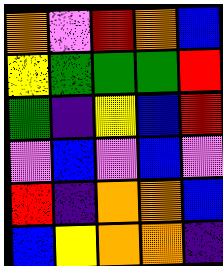[["orange", "violet", "red", "orange", "blue"], ["yellow", "green", "green", "green", "red"], ["green", "indigo", "yellow", "blue", "red"], ["violet", "blue", "violet", "blue", "violet"], ["red", "indigo", "orange", "orange", "blue"], ["blue", "yellow", "orange", "orange", "indigo"]]